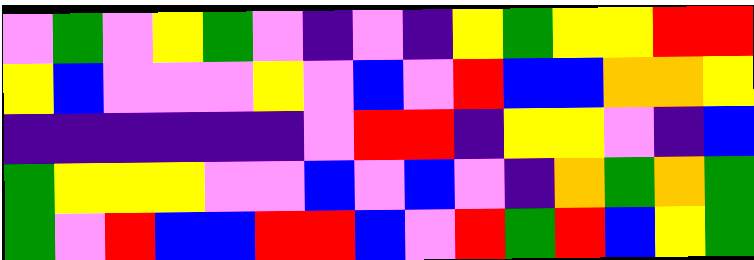[["violet", "green", "violet", "yellow", "green", "violet", "indigo", "violet", "indigo", "yellow", "green", "yellow", "yellow", "red", "red"], ["yellow", "blue", "violet", "violet", "violet", "yellow", "violet", "blue", "violet", "red", "blue", "blue", "orange", "orange", "yellow"], ["indigo", "indigo", "indigo", "indigo", "indigo", "indigo", "violet", "red", "red", "indigo", "yellow", "yellow", "violet", "indigo", "blue"], ["green", "yellow", "yellow", "yellow", "violet", "violet", "blue", "violet", "blue", "violet", "indigo", "orange", "green", "orange", "green"], ["green", "violet", "red", "blue", "blue", "red", "red", "blue", "violet", "red", "green", "red", "blue", "yellow", "green"]]